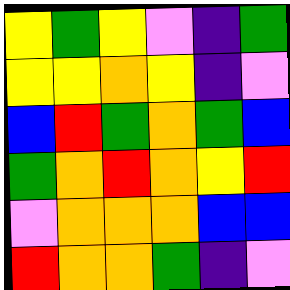[["yellow", "green", "yellow", "violet", "indigo", "green"], ["yellow", "yellow", "orange", "yellow", "indigo", "violet"], ["blue", "red", "green", "orange", "green", "blue"], ["green", "orange", "red", "orange", "yellow", "red"], ["violet", "orange", "orange", "orange", "blue", "blue"], ["red", "orange", "orange", "green", "indigo", "violet"]]